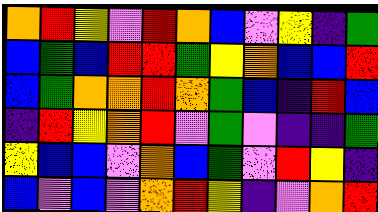[["orange", "red", "yellow", "violet", "red", "orange", "blue", "violet", "yellow", "indigo", "green"], ["blue", "green", "blue", "red", "red", "green", "yellow", "orange", "blue", "blue", "red"], ["blue", "green", "orange", "orange", "red", "orange", "green", "blue", "indigo", "red", "blue"], ["indigo", "red", "yellow", "orange", "red", "violet", "green", "violet", "indigo", "indigo", "green"], ["yellow", "blue", "blue", "violet", "orange", "blue", "green", "violet", "red", "yellow", "indigo"], ["blue", "violet", "blue", "violet", "orange", "red", "yellow", "indigo", "violet", "orange", "red"]]